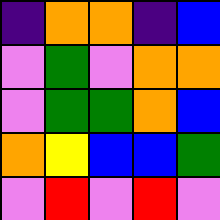[["indigo", "orange", "orange", "indigo", "blue"], ["violet", "green", "violet", "orange", "orange"], ["violet", "green", "green", "orange", "blue"], ["orange", "yellow", "blue", "blue", "green"], ["violet", "red", "violet", "red", "violet"]]